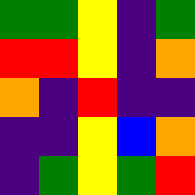[["green", "green", "yellow", "indigo", "green"], ["red", "red", "yellow", "indigo", "orange"], ["orange", "indigo", "red", "indigo", "indigo"], ["indigo", "indigo", "yellow", "blue", "orange"], ["indigo", "green", "yellow", "green", "red"]]